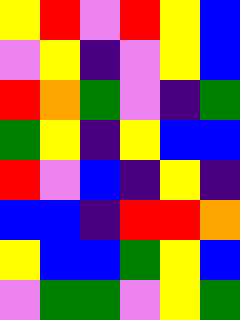[["yellow", "red", "violet", "red", "yellow", "blue"], ["violet", "yellow", "indigo", "violet", "yellow", "blue"], ["red", "orange", "green", "violet", "indigo", "green"], ["green", "yellow", "indigo", "yellow", "blue", "blue"], ["red", "violet", "blue", "indigo", "yellow", "indigo"], ["blue", "blue", "indigo", "red", "red", "orange"], ["yellow", "blue", "blue", "green", "yellow", "blue"], ["violet", "green", "green", "violet", "yellow", "green"]]